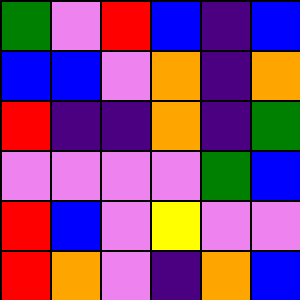[["green", "violet", "red", "blue", "indigo", "blue"], ["blue", "blue", "violet", "orange", "indigo", "orange"], ["red", "indigo", "indigo", "orange", "indigo", "green"], ["violet", "violet", "violet", "violet", "green", "blue"], ["red", "blue", "violet", "yellow", "violet", "violet"], ["red", "orange", "violet", "indigo", "orange", "blue"]]